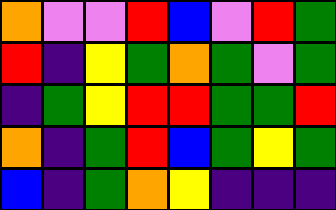[["orange", "violet", "violet", "red", "blue", "violet", "red", "green"], ["red", "indigo", "yellow", "green", "orange", "green", "violet", "green"], ["indigo", "green", "yellow", "red", "red", "green", "green", "red"], ["orange", "indigo", "green", "red", "blue", "green", "yellow", "green"], ["blue", "indigo", "green", "orange", "yellow", "indigo", "indigo", "indigo"]]